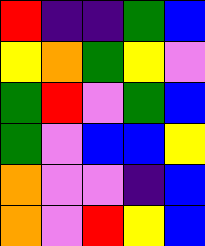[["red", "indigo", "indigo", "green", "blue"], ["yellow", "orange", "green", "yellow", "violet"], ["green", "red", "violet", "green", "blue"], ["green", "violet", "blue", "blue", "yellow"], ["orange", "violet", "violet", "indigo", "blue"], ["orange", "violet", "red", "yellow", "blue"]]